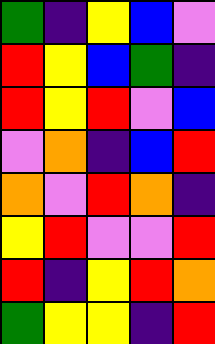[["green", "indigo", "yellow", "blue", "violet"], ["red", "yellow", "blue", "green", "indigo"], ["red", "yellow", "red", "violet", "blue"], ["violet", "orange", "indigo", "blue", "red"], ["orange", "violet", "red", "orange", "indigo"], ["yellow", "red", "violet", "violet", "red"], ["red", "indigo", "yellow", "red", "orange"], ["green", "yellow", "yellow", "indigo", "red"]]